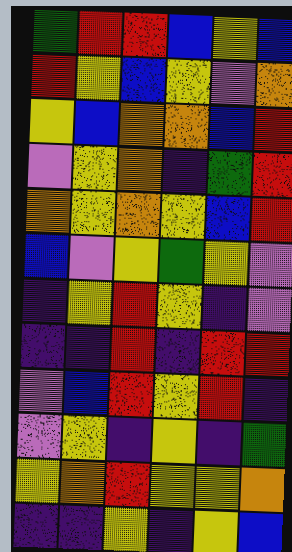[["green", "red", "red", "blue", "yellow", "blue"], ["red", "yellow", "blue", "yellow", "violet", "orange"], ["yellow", "blue", "orange", "orange", "blue", "red"], ["violet", "yellow", "orange", "indigo", "green", "red"], ["orange", "yellow", "orange", "yellow", "blue", "red"], ["blue", "violet", "yellow", "green", "yellow", "violet"], ["indigo", "yellow", "red", "yellow", "indigo", "violet"], ["indigo", "indigo", "red", "indigo", "red", "red"], ["violet", "blue", "red", "yellow", "red", "indigo"], ["violet", "yellow", "indigo", "yellow", "indigo", "green"], ["yellow", "orange", "red", "yellow", "yellow", "orange"], ["indigo", "indigo", "yellow", "indigo", "yellow", "blue"]]